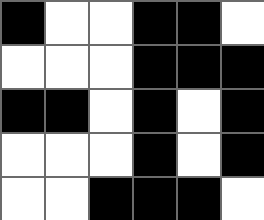[["black", "white", "white", "black", "black", "white"], ["white", "white", "white", "black", "black", "black"], ["black", "black", "white", "black", "white", "black"], ["white", "white", "white", "black", "white", "black"], ["white", "white", "black", "black", "black", "white"]]